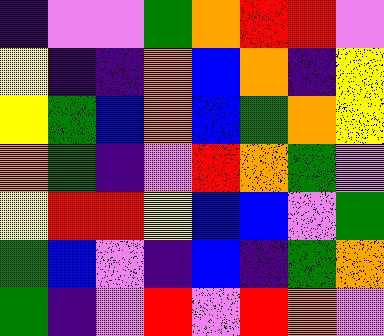[["indigo", "violet", "violet", "green", "orange", "red", "red", "violet"], ["yellow", "indigo", "indigo", "orange", "blue", "orange", "indigo", "yellow"], ["yellow", "green", "blue", "orange", "blue", "green", "orange", "yellow"], ["orange", "green", "indigo", "violet", "red", "orange", "green", "violet"], ["yellow", "red", "red", "yellow", "blue", "blue", "violet", "green"], ["green", "blue", "violet", "indigo", "blue", "indigo", "green", "orange"], ["green", "indigo", "violet", "red", "violet", "red", "orange", "violet"]]